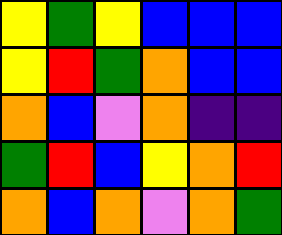[["yellow", "green", "yellow", "blue", "blue", "blue"], ["yellow", "red", "green", "orange", "blue", "blue"], ["orange", "blue", "violet", "orange", "indigo", "indigo"], ["green", "red", "blue", "yellow", "orange", "red"], ["orange", "blue", "orange", "violet", "orange", "green"]]